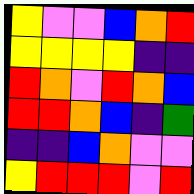[["yellow", "violet", "violet", "blue", "orange", "red"], ["yellow", "yellow", "yellow", "yellow", "indigo", "indigo"], ["red", "orange", "violet", "red", "orange", "blue"], ["red", "red", "orange", "blue", "indigo", "green"], ["indigo", "indigo", "blue", "orange", "violet", "violet"], ["yellow", "red", "red", "red", "violet", "red"]]